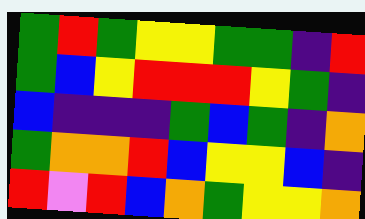[["green", "red", "green", "yellow", "yellow", "green", "green", "indigo", "red"], ["green", "blue", "yellow", "red", "red", "red", "yellow", "green", "indigo"], ["blue", "indigo", "indigo", "indigo", "green", "blue", "green", "indigo", "orange"], ["green", "orange", "orange", "red", "blue", "yellow", "yellow", "blue", "indigo"], ["red", "violet", "red", "blue", "orange", "green", "yellow", "yellow", "orange"]]